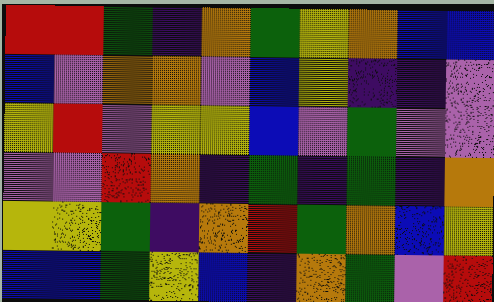[["red", "red", "green", "indigo", "orange", "green", "yellow", "orange", "blue", "blue"], ["blue", "violet", "orange", "orange", "violet", "blue", "yellow", "indigo", "indigo", "violet"], ["yellow", "red", "violet", "yellow", "yellow", "blue", "violet", "green", "violet", "violet"], ["violet", "violet", "red", "orange", "indigo", "green", "indigo", "green", "indigo", "orange"], ["yellow", "yellow", "green", "indigo", "orange", "red", "green", "orange", "blue", "yellow"], ["blue", "blue", "green", "yellow", "blue", "indigo", "orange", "green", "violet", "red"]]